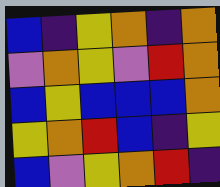[["blue", "indigo", "yellow", "orange", "indigo", "orange"], ["violet", "orange", "yellow", "violet", "red", "orange"], ["blue", "yellow", "blue", "blue", "blue", "orange"], ["yellow", "orange", "red", "blue", "indigo", "yellow"], ["blue", "violet", "yellow", "orange", "red", "indigo"]]